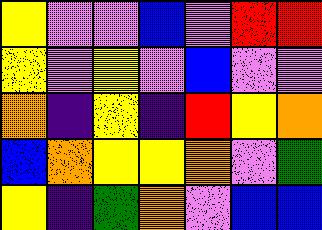[["yellow", "violet", "violet", "blue", "violet", "red", "red"], ["yellow", "violet", "yellow", "violet", "blue", "violet", "violet"], ["orange", "indigo", "yellow", "indigo", "red", "yellow", "orange"], ["blue", "orange", "yellow", "yellow", "orange", "violet", "green"], ["yellow", "indigo", "green", "orange", "violet", "blue", "blue"]]